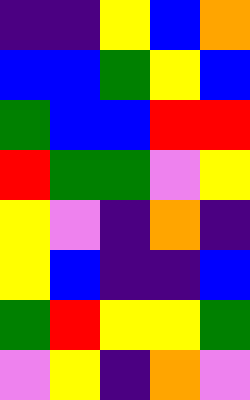[["indigo", "indigo", "yellow", "blue", "orange"], ["blue", "blue", "green", "yellow", "blue"], ["green", "blue", "blue", "red", "red"], ["red", "green", "green", "violet", "yellow"], ["yellow", "violet", "indigo", "orange", "indigo"], ["yellow", "blue", "indigo", "indigo", "blue"], ["green", "red", "yellow", "yellow", "green"], ["violet", "yellow", "indigo", "orange", "violet"]]